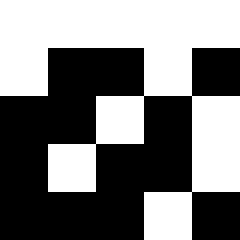[["white", "white", "white", "white", "white"], ["white", "black", "black", "white", "black"], ["black", "black", "white", "black", "white"], ["black", "white", "black", "black", "white"], ["black", "black", "black", "white", "black"]]